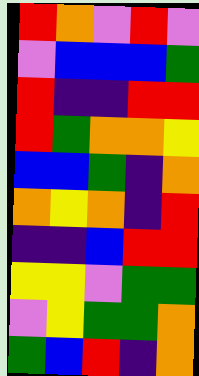[["red", "orange", "violet", "red", "violet"], ["violet", "blue", "blue", "blue", "green"], ["red", "indigo", "indigo", "red", "red"], ["red", "green", "orange", "orange", "yellow"], ["blue", "blue", "green", "indigo", "orange"], ["orange", "yellow", "orange", "indigo", "red"], ["indigo", "indigo", "blue", "red", "red"], ["yellow", "yellow", "violet", "green", "green"], ["violet", "yellow", "green", "green", "orange"], ["green", "blue", "red", "indigo", "orange"]]